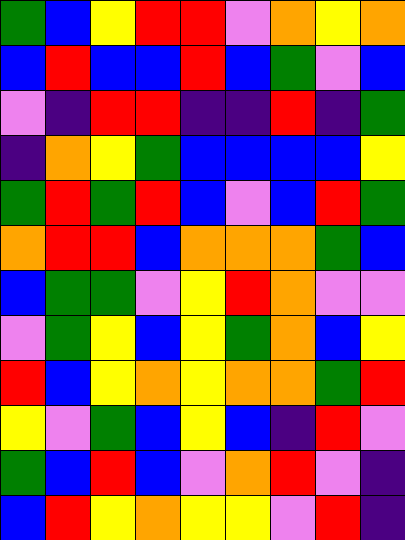[["green", "blue", "yellow", "red", "red", "violet", "orange", "yellow", "orange"], ["blue", "red", "blue", "blue", "red", "blue", "green", "violet", "blue"], ["violet", "indigo", "red", "red", "indigo", "indigo", "red", "indigo", "green"], ["indigo", "orange", "yellow", "green", "blue", "blue", "blue", "blue", "yellow"], ["green", "red", "green", "red", "blue", "violet", "blue", "red", "green"], ["orange", "red", "red", "blue", "orange", "orange", "orange", "green", "blue"], ["blue", "green", "green", "violet", "yellow", "red", "orange", "violet", "violet"], ["violet", "green", "yellow", "blue", "yellow", "green", "orange", "blue", "yellow"], ["red", "blue", "yellow", "orange", "yellow", "orange", "orange", "green", "red"], ["yellow", "violet", "green", "blue", "yellow", "blue", "indigo", "red", "violet"], ["green", "blue", "red", "blue", "violet", "orange", "red", "violet", "indigo"], ["blue", "red", "yellow", "orange", "yellow", "yellow", "violet", "red", "indigo"]]